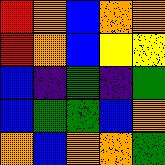[["red", "orange", "blue", "orange", "orange"], ["red", "orange", "blue", "yellow", "yellow"], ["blue", "indigo", "green", "indigo", "green"], ["blue", "green", "green", "blue", "orange"], ["orange", "blue", "orange", "orange", "green"]]